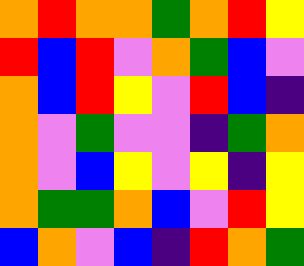[["orange", "red", "orange", "orange", "green", "orange", "red", "yellow"], ["red", "blue", "red", "violet", "orange", "green", "blue", "violet"], ["orange", "blue", "red", "yellow", "violet", "red", "blue", "indigo"], ["orange", "violet", "green", "violet", "violet", "indigo", "green", "orange"], ["orange", "violet", "blue", "yellow", "violet", "yellow", "indigo", "yellow"], ["orange", "green", "green", "orange", "blue", "violet", "red", "yellow"], ["blue", "orange", "violet", "blue", "indigo", "red", "orange", "green"]]